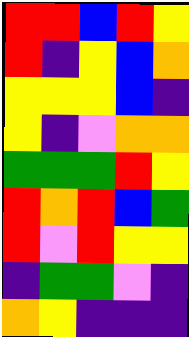[["red", "red", "blue", "red", "yellow"], ["red", "indigo", "yellow", "blue", "orange"], ["yellow", "yellow", "yellow", "blue", "indigo"], ["yellow", "indigo", "violet", "orange", "orange"], ["green", "green", "green", "red", "yellow"], ["red", "orange", "red", "blue", "green"], ["red", "violet", "red", "yellow", "yellow"], ["indigo", "green", "green", "violet", "indigo"], ["orange", "yellow", "indigo", "indigo", "indigo"]]